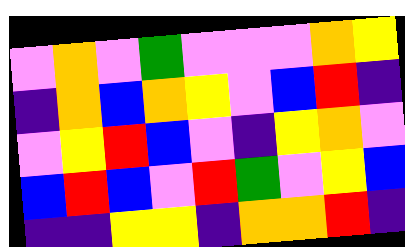[["violet", "orange", "violet", "green", "violet", "violet", "violet", "orange", "yellow"], ["indigo", "orange", "blue", "orange", "yellow", "violet", "blue", "red", "indigo"], ["violet", "yellow", "red", "blue", "violet", "indigo", "yellow", "orange", "violet"], ["blue", "red", "blue", "violet", "red", "green", "violet", "yellow", "blue"], ["indigo", "indigo", "yellow", "yellow", "indigo", "orange", "orange", "red", "indigo"]]